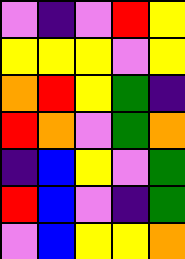[["violet", "indigo", "violet", "red", "yellow"], ["yellow", "yellow", "yellow", "violet", "yellow"], ["orange", "red", "yellow", "green", "indigo"], ["red", "orange", "violet", "green", "orange"], ["indigo", "blue", "yellow", "violet", "green"], ["red", "blue", "violet", "indigo", "green"], ["violet", "blue", "yellow", "yellow", "orange"]]